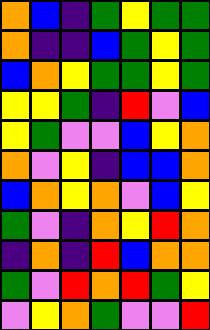[["orange", "blue", "indigo", "green", "yellow", "green", "green"], ["orange", "indigo", "indigo", "blue", "green", "yellow", "green"], ["blue", "orange", "yellow", "green", "green", "yellow", "green"], ["yellow", "yellow", "green", "indigo", "red", "violet", "blue"], ["yellow", "green", "violet", "violet", "blue", "yellow", "orange"], ["orange", "violet", "yellow", "indigo", "blue", "blue", "orange"], ["blue", "orange", "yellow", "orange", "violet", "blue", "yellow"], ["green", "violet", "indigo", "orange", "yellow", "red", "orange"], ["indigo", "orange", "indigo", "red", "blue", "orange", "orange"], ["green", "violet", "red", "orange", "red", "green", "yellow"], ["violet", "yellow", "orange", "green", "violet", "violet", "red"]]